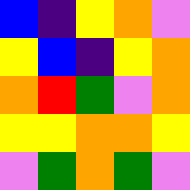[["blue", "indigo", "yellow", "orange", "violet"], ["yellow", "blue", "indigo", "yellow", "orange"], ["orange", "red", "green", "violet", "orange"], ["yellow", "yellow", "orange", "orange", "yellow"], ["violet", "green", "orange", "green", "violet"]]